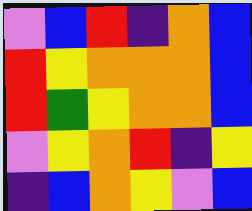[["violet", "blue", "red", "indigo", "orange", "blue"], ["red", "yellow", "orange", "orange", "orange", "blue"], ["red", "green", "yellow", "orange", "orange", "blue"], ["violet", "yellow", "orange", "red", "indigo", "yellow"], ["indigo", "blue", "orange", "yellow", "violet", "blue"]]